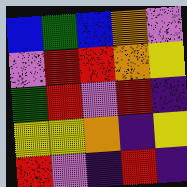[["blue", "green", "blue", "orange", "violet"], ["violet", "red", "red", "orange", "yellow"], ["green", "red", "violet", "red", "indigo"], ["yellow", "yellow", "orange", "indigo", "yellow"], ["red", "violet", "indigo", "red", "indigo"]]